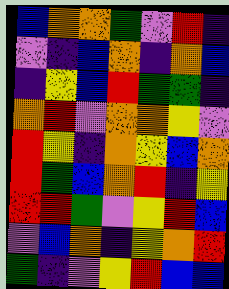[["blue", "orange", "orange", "green", "violet", "red", "indigo"], ["violet", "indigo", "blue", "orange", "indigo", "orange", "blue"], ["indigo", "yellow", "blue", "red", "green", "green", "indigo"], ["orange", "red", "violet", "orange", "orange", "yellow", "violet"], ["red", "yellow", "indigo", "orange", "yellow", "blue", "orange"], ["red", "green", "blue", "orange", "red", "indigo", "yellow"], ["red", "red", "green", "violet", "yellow", "red", "blue"], ["violet", "blue", "orange", "indigo", "yellow", "orange", "red"], ["green", "indigo", "violet", "yellow", "red", "blue", "blue"]]